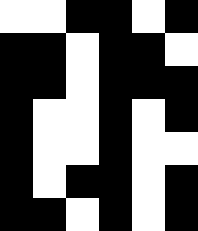[["white", "white", "black", "black", "white", "black"], ["black", "black", "white", "black", "black", "white"], ["black", "black", "white", "black", "black", "black"], ["black", "white", "white", "black", "white", "black"], ["black", "white", "white", "black", "white", "white"], ["black", "white", "black", "black", "white", "black"], ["black", "black", "white", "black", "white", "black"]]